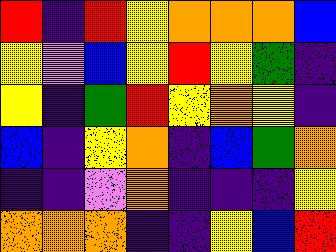[["red", "indigo", "red", "yellow", "orange", "orange", "orange", "blue"], ["yellow", "violet", "blue", "yellow", "red", "yellow", "green", "indigo"], ["yellow", "indigo", "green", "red", "yellow", "orange", "yellow", "indigo"], ["blue", "indigo", "yellow", "orange", "indigo", "blue", "green", "orange"], ["indigo", "indigo", "violet", "orange", "indigo", "indigo", "indigo", "yellow"], ["orange", "orange", "orange", "indigo", "indigo", "yellow", "blue", "red"]]